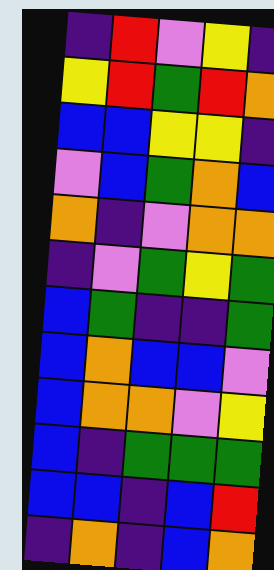[["indigo", "red", "violet", "yellow", "indigo"], ["yellow", "red", "green", "red", "orange"], ["blue", "blue", "yellow", "yellow", "indigo"], ["violet", "blue", "green", "orange", "blue"], ["orange", "indigo", "violet", "orange", "orange"], ["indigo", "violet", "green", "yellow", "green"], ["blue", "green", "indigo", "indigo", "green"], ["blue", "orange", "blue", "blue", "violet"], ["blue", "orange", "orange", "violet", "yellow"], ["blue", "indigo", "green", "green", "green"], ["blue", "blue", "indigo", "blue", "red"], ["indigo", "orange", "indigo", "blue", "orange"]]